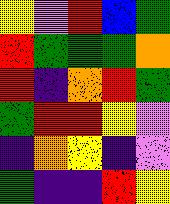[["yellow", "violet", "red", "blue", "green"], ["red", "green", "green", "green", "orange"], ["red", "indigo", "orange", "red", "green"], ["green", "red", "red", "yellow", "violet"], ["indigo", "orange", "yellow", "indigo", "violet"], ["green", "indigo", "indigo", "red", "yellow"]]